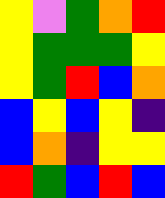[["yellow", "violet", "green", "orange", "red"], ["yellow", "green", "green", "green", "yellow"], ["yellow", "green", "red", "blue", "orange"], ["blue", "yellow", "blue", "yellow", "indigo"], ["blue", "orange", "indigo", "yellow", "yellow"], ["red", "green", "blue", "red", "blue"]]